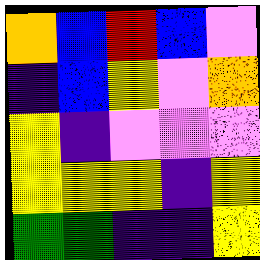[["orange", "blue", "red", "blue", "violet"], ["indigo", "blue", "yellow", "violet", "orange"], ["yellow", "indigo", "violet", "violet", "violet"], ["yellow", "yellow", "yellow", "indigo", "yellow"], ["green", "green", "indigo", "indigo", "yellow"]]